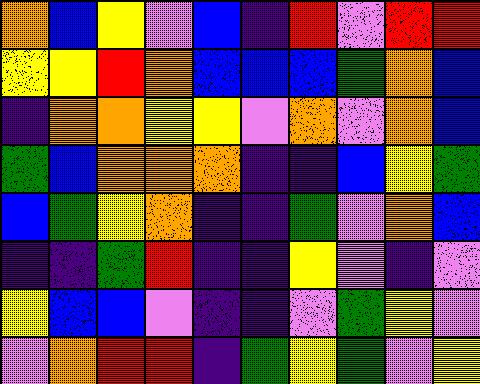[["orange", "blue", "yellow", "violet", "blue", "indigo", "red", "violet", "red", "red"], ["yellow", "yellow", "red", "orange", "blue", "blue", "blue", "green", "orange", "blue"], ["indigo", "orange", "orange", "yellow", "yellow", "violet", "orange", "violet", "orange", "blue"], ["green", "blue", "orange", "orange", "orange", "indigo", "indigo", "blue", "yellow", "green"], ["blue", "green", "yellow", "orange", "indigo", "indigo", "green", "violet", "orange", "blue"], ["indigo", "indigo", "green", "red", "indigo", "indigo", "yellow", "violet", "indigo", "violet"], ["yellow", "blue", "blue", "violet", "indigo", "indigo", "violet", "green", "yellow", "violet"], ["violet", "orange", "red", "red", "indigo", "green", "yellow", "green", "violet", "yellow"]]